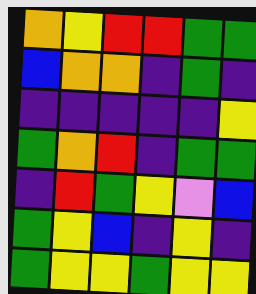[["orange", "yellow", "red", "red", "green", "green"], ["blue", "orange", "orange", "indigo", "green", "indigo"], ["indigo", "indigo", "indigo", "indigo", "indigo", "yellow"], ["green", "orange", "red", "indigo", "green", "green"], ["indigo", "red", "green", "yellow", "violet", "blue"], ["green", "yellow", "blue", "indigo", "yellow", "indigo"], ["green", "yellow", "yellow", "green", "yellow", "yellow"]]